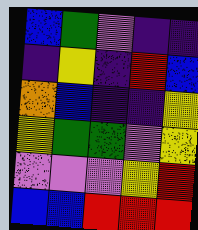[["blue", "green", "violet", "indigo", "indigo"], ["indigo", "yellow", "indigo", "red", "blue"], ["orange", "blue", "indigo", "indigo", "yellow"], ["yellow", "green", "green", "violet", "yellow"], ["violet", "violet", "violet", "yellow", "red"], ["blue", "blue", "red", "red", "red"]]